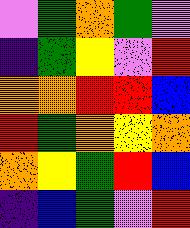[["violet", "green", "orange", "green", "violet"], ["indigo", "green", "yellow", "violet", "red"], ["orange", "orange", "red", "red", "blue"], ["red", "green", "orange", "yellow", "orange"], ["orange", "yellow", "green", "red", "blue"], ["indigo", "blue", "green", "violet", "red"]]